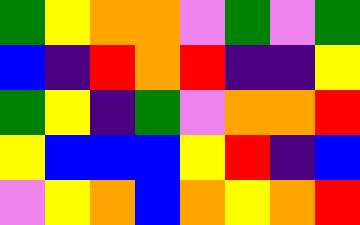[["green", "yellow", "orange", "orange", "violet", "green", "violet", "green"], ["blue", "indigo", "red", "orange", "red", "indigo", "indigo", "yellow"], ["green", "yellow", "indigo", "green", "violet", "orange", "orange", "red"], ["yellow", "blue", "blue", "blue", "yellow", "red", "indigo", "blue"], ["violet", "yellow", "orange", "blue", "orange", "yellow", "orange", "red"]]